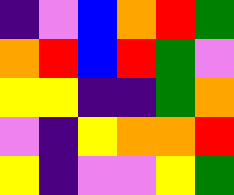[["indigo", "violet", "blue", "orange", "red", "green"], ["orange", "red", "blue", "red", "green", "violet"], ["yellow", "yellow", "indigo", "indigo", "green", "orange"], ["violet", "indigo", "yellow", "orange", "orange", "red"], ["yellow", "indigo", "violet", "violet", "yellow", "green"]]